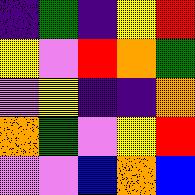[["indigo", "green", "indigo", "yellow", "red"], ["yellow", "violet", "red", "orange", "green"], ["violet", "yellow", "indigo", "indigo", "orange"], ["orange", "green", "violet", "yellow", "red"], ["violet", "violet", "blue", "orange", "blue"]]